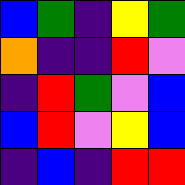[["blue", "green", "indigo", "yellow", "green"], ["orange", "indigo", "indigo", "red", "violet"], ["indigo", "red", "green", "violet", "blue"], ["blue", "red", "violet", "yellow", "blue"], ["indigo", "blue", "indigo", "red", "red"]]